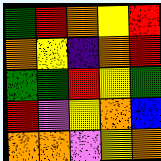[["green", "red", "orange", "yellow", "red"], ["orange", "yellow", "indigo", "orange", "red"], ["green", "green", "red", "yellow", "green"], ["red", "violet", "yellow", "orange", "blue"], ["orange", "orange", "violet", "yellow", "orange"]]